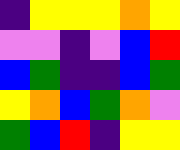[["indigo", "yellow", "yellow", "yellow", "orange", "yellow"], ["violet", "violet", "indigo", "violet", "blue", "red"], ["blue", "green", "indigo", "indigo", "blue", "green"], ["yellow", "orange", "blue", "green", "orange", "violet"], ["green", "blue", "red", "indigo", "yellow", "yellow"]]